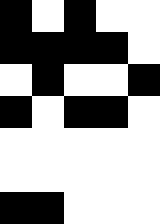[["black", "white", "black", "white", "white"], ["black", "black", "black", "black", "white"], ["white", "black", "white", "white", "black"], ["black", "white", "black", "black", "white"], ["white", "white", "white", "white", "white"], ["white", "white", "white", "white", "white"], ["black", "black", "white", "white", "white"]]